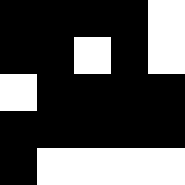[["black", "black", "black", "black", "white"], ["black", "black", "white", "black", "white"], ["white", "black", "black", "black", "black"], ["black", "black", "black", "black", "black"], ["black", "white", "white", "white", "white"]]